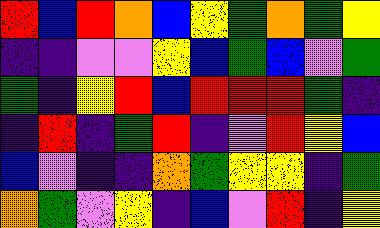[["red", "blue", "red", "orange", "blue", "yellow", "green", "orange", "green", "yellow"], ["indigo", "indigo", "violet", "violet", "yellow", "blue", "green", "blue", "violet", "green"], ["green", "indigo", "yellow", "red", "blue", "red", "red", "red", "green", "indigo"], ["indigo", "red", "indigo", "green", "red", "indigo", "violet", "red", "yellow", "blue"], ["blue", "violet", "indigo", "indigo", "orange", "green", "yellow", "yellow", "indigo", "green"], ["orange", "green", "violet", "yellow", "indigo", "blue", "violet", "red", "indigo", "yellow"]]